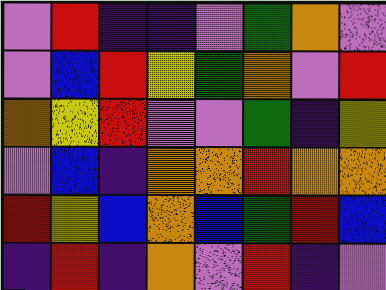[["violet", "red", "indigo", "indigo", "violet", "green", "orange", "violet"], ["violet", "blue", "red", "yellow", "green", "orange", "violet", "red"], ["orange", "yellow", "red", "violet", "violet", "green", "indigo", "yellow"], ["violet", "blue", "indigo", "orange", "orange", "red", "orange", "orange"], ["red", "yellow", "blue", "orange", "blue", "green", "red", "blue"], ["indigo", "red", "indigo", "orange", "violet", "red", "indigo", "violet"]]